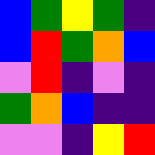[["blue", "green", "yellow", "green", "indigo"], ["blue", "red", "green", "orange", "blue"], ["violet", "red", "indigo", "violet", "indigo"], ["green", "orange", "blue", "indigo", "indigo"], ["violet", "violet", "indigo", "yellow", "red"]]